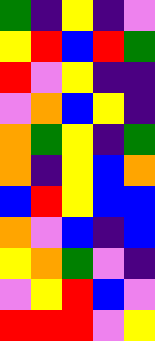[["green", "indigo", "yellow", "indigo", "violet"], ["yellow", "red", "blue", "red", "green"], ["red", "violet", "yellow", "indigo", "indigo"], ["violet", "orange", "blue", "yellow", "indigo"], ["orange", "green", "yellow", "indigo", "green"], ["orange", "indigo", "yellow", "blue", "orange"], ["blue", "red", "yellow", "blue", "blue"], ["orange", "violet", "blue", "indigo", "blue"], ["yellow", "orange", "green", "violet", "indigo"], ["violet", "yellow", "red", "blue", "violet"], ["red", "red", "red", "violet", "yellow"]]